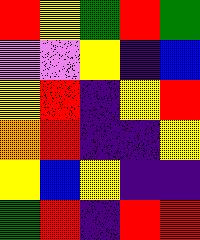[["red", "yellow", "green", "red", "green"], ["violet", "violet", "yellow", "indigo", "blue"], ["yellow", "red", "indigo", "yellow", "red"], ["orange", "red", "indigo", "indigo", "yellow"], ["yellow", "blue", "yellow", "indigo", "indigo"], ["green", "red", "indigo", "red", "red"]]